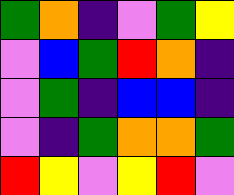[["green", "orange", "indigo", "violet", "green", "yellow"], ["violet", "blue", "green", "red", "orange", "indigo"], ["violet", "green", "indigo", "blue", "blue", "indigo"], ["violet", "indigo", "green", "orange", "orange", "green"], ["red", "yellow", "violet", "yellow", "red", "violet"]]